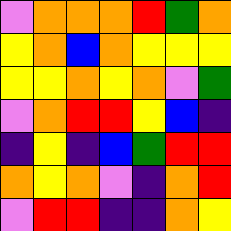[["violet", "orange", "orange", "orange", "red", "green", "orange"], ["yellow", "orange", "blue", "orange", "yellow", "yellow", "yellow"], ["yellow", "yellow", "orange", "yellow", "orange", "violet", "green"], ["violet", "orange", "red", "red", "yellow", "blue", "indigo"], ["indigo", "yellow", "indigo", "blue", "green", "red", "red"], ["orange", "yellow", "orange", "violet", "indigo", "orange", "red"], ["violet", "red", "red", "indigo", "indigo", "orange", "yellow"]]